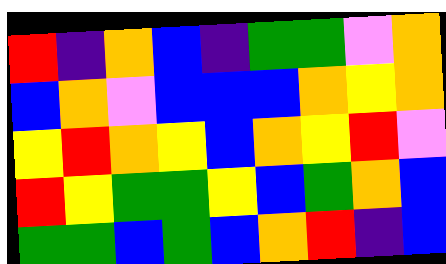[["red", "indigo", "orange", "blue", "indigo", "green", "green", "violet", "orange"], ["blue", "orange", "violet", "blue", "blue", "blue", "orange", "yellow", "orange"], ["yellow", "red", "orange", "yellow", "blue", "orange", "yellow", "red", "violet"], ["red", "yellow", "green", "green", "yellow", "blue", "green", "orange", "blue"], ["green", "green", "blue", "green", "blue", "orange", "red", "indigo", "blue"]]